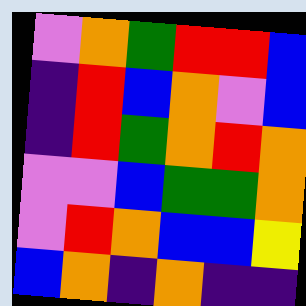[["violet", "orange", "green", "red", "red", "blue"], ["indigo", "red", "blue", "orange", "violet", "blue"], ["indigo", "red", "green", "orange", "red", "orange"], ["violet", "violet", "blue", "green", "green", "orange"], ["violet", "red", "orange", "blue", "blue", "yellow"], ["blue", "orange", "indigo", "orange", "indigo", "indigo"]]